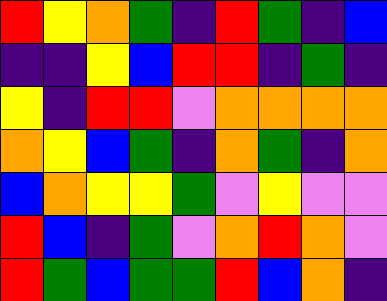[["red", "yellow", "orange", "green", "indigo", "red", "green", "indigo", "blue"], ["indigo", "indigo", "yellow", "blue", "red", "red", "indigo", "green", "indigo"], ["yellow", "indigo", "red", "red", "violet", "orange", "orange", "orange", "orange"], ["orange", "yellow", "blue", "green", "indigo", "orange", "green", "indigo", "orange"], ["blue", "orange", "yellow", "yellow", "green", "violet", "yellow", "violet", "violet"], ["red", "blue", "indigo", "green", "violet", "orange", "red", "orange", "violet"], ["red", "green", "blue", "green", "green", "red", "blue", "orange", "indigo"]]